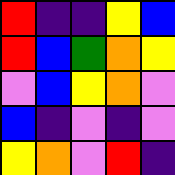[["red", "indigo", "indigo", "yellow", "blue"], ["red", "blue", "green", "orange", "yellow"], ["violet", "blue", "yellow", "orange", "violet"], ["blue", "indigo", "violet", "indigo", "violet"], ["yellow", "orange", "violet", "red", "indigo"]]